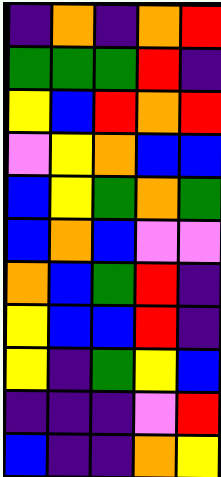[["indigo", "orange", "indigo", "orange", "red"], ["green", "green", "green", "red", "indigo"], ["yellow", "blue", "red", "orange", "red"], ["violet", "yellow", "orange", "blue", "blue"], ["blue", "yellow", "green", "orange", "green"], ["blue", "orange", "blue", "violet", "violet"], ["orange", "blue", "green", "red", "indigo"], ["yellow", "blue", "blue", "red", "indigo"], ["yellow", "indigo", "green", "yellow", "blue"], ["indigo", "indigo", "indigo", "violet", "red"], ["blue", "indigo", "indigo", "orange", "yellow"]]